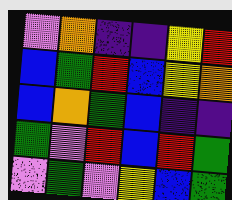[["violet", "orange", "indigo", "indigo", "yellow", "red"], ["blue", "green", "red", "blue", "yellow", "orange"], ["blue", "orange", "green", "blue", "indigo", "indigo"], ["green", "violet", "red", "blue", "red", "green"], ["violet", "green", "violet", "yellow", "blue", "green"]]